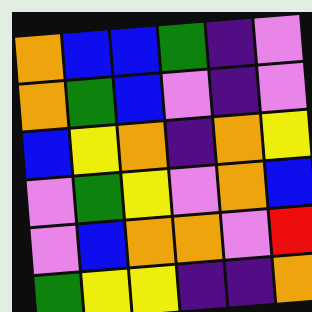[["orange", "blue", "blue", "green", "indigo", "violet"], ["orange", "green", "blue", "violet", "indigo", "violet"], ["blue", "yellow", "orange", "indigo", "orange", "yellow"], ["violet", "green", "yellow", "violet", "orange", "blue"], ["violet", "blue", "orange", "orange", "violet", "red"], ["green", "yellow", "yellow", "indigo", "indigo", "orange"]]